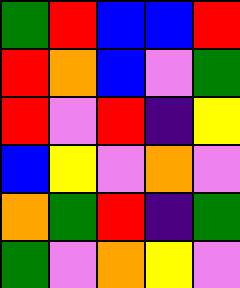[["green", "red", "blue", "blue", "red"], ["red", "orange", "blue", "violet", "green"], ["red", "violet", "red", "indigo", "yellow"], ["blue", "yellow", "violet", "orange", "violet"], ["orange", "green", "red", "indigo", "green"], ["green", "violet", "orange", "yellow", "violet"]]